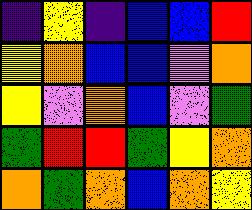[["indigo", "yellow", "indigo", "blue", "blue", "red"], ["yellow", "orange", "blue", "blue", "violet", "orange"], ["yellow", "violet", "orange", "blue", "violet", "green"], ["green", "red", "red", "green", "yellow", "orange"], ["orange", "green", "orange", "blue", "orange", "yellow"]]